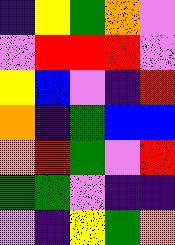[["indigo", "yellow", "green", "orange", "violet"], ["violet", "red", "red", "red", "violet"], ["yellow", "blue", "violet", "indigo", "red"], ["orange", "indigo", "green", "blue", "blue"], ["orange", "red", "green", "violet", "red"], ["green", "green", "violet", "indigo", "indigo"], ["violet", "indigo", "yellow", "green", "orange"]]